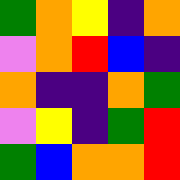[["green", "orange", "yellow", "indigo", "orange"], ["violet", "orange", "red", "blue", "indigo"], ["orange", "indigo", "indigo", "orange", "green"], ["violet", "yellow", "indigo", "green", "red"], ["green", "blue", "orange", "orange", "red"]]